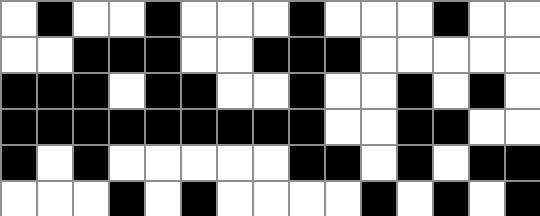[["white", "black", "white", "white", "black", "white", "white", "white", "black", "white", "white", "white", "black", "white", "white"], ["white", "white", "black", "black", "black", "white", "white", "black", "black", "black", "white", "white", "white", "white", "white"], ["black", "black", "black", "white", "black", "black", "white", "white", "black", "white", "white", "black", "white", "black", "white"], ["black", "black", "black", "black", "black", "black", "black", "black", "black", "white", "white", "black", "black", "white", "white"], ["black", "white", "black", "white", "white", "white", "white", "white", "black", "black", "white", "black", "white", "black", "black"], ["white", "white", "white", "black", "white", "black", "white", "white", "white", "white", "black", "white", "black", "white", "black"]]